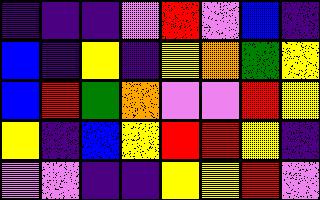[["indigo", "indigo", "indigo", "violet", "red", "violet", "blue", "indigo"], ["blue", "indigo", "yellow", "indigo", "yellow", "orange", "green", "yellow"], ["blue", "red", "green", "orange", "violet", "violet", "red", "yellow"], ["yellow", "indigo", "blue", "yellow", "red", "red", "yellow", "indigo"], ["violet", "violet", "indigo", "indigo", "yellow", "yellow", "red", "violet"]]